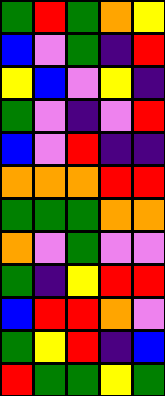[["green", "red", "green", "orange", "yellow"], ["blue", "violet", "green", "indigo", "red"], ["yellow", "blue", "violet", "yellow", "indigo"], ["green", "violet", "indigo", "violet", "red"], ["blue", "violet", "red", "indigo", "indigo"], ["orange", "orange", "orange", "red", "red"], ["green", "green", "green", "orange", "orange"], ["orange", "violet", "green", "violet", "violet"], ["green", "indigo", "yellow", "red", "red"], ["blue", "red", "red", "orange", "violet"], ["green", "yellow", "red", "indigo", "blue"], ["red", "green", "green", "yellow", "green"]]